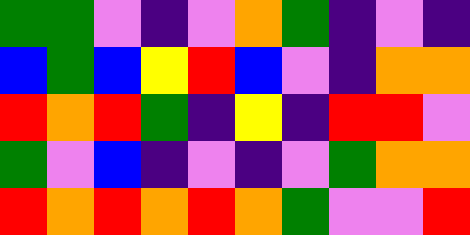[["green", "green", "violet", "indigo", "violet", "orange", "green", "indigo", "violet", "indigo"], ["blue", "green", "blue", "yellow", "red", "blue", "violet", "indigo", "orange", "orange"], ["red", "orange", "red", "green", "indigo", "yellow", "indigo", "red", "red", "violet"], ["green", "violet", "blue", "indigo", "violet", "indigo", "violet", "green", "orange", "orange"], ["red", "orange", "red", "orange", "red", "orange", "green", "violet", "violet", "red"]]